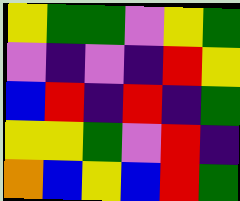[["yellow", "green", "green", "violet", "yellow", "green"], ["violet", "indigo", "violet", "indigo", "red", "yellow"], ["blue", "red", "indigo", "red", "indigo", "green"], ["yellow", "yellow", "green", "violet", "red", "indigo"], ["orange", "blue", "yellow", "blue", "red", "green"]]